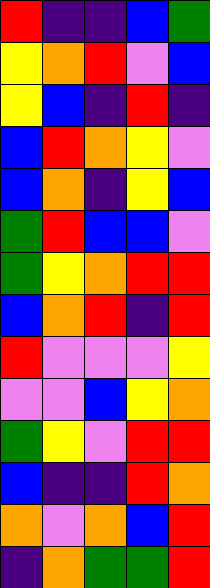[["red", "indigo", "indigo", "blue", "green"], ["yellow", "orange", "red", "violet", "blue"], ["yellow", "blue", "indigo", "red", "indigo"], ["blue", "red", "orange", "yellow", "violet"], ["blue", "orange", "indigo", "yellow", "blue"], ["green", "red", "blue", "blue", "violet"], ["green", "yellow", "orange", "red", "red"], ["blue", "orange", "red", "indigo", "red"], ["red", "violet", "violet", "violet", "yellow"], ["violet", "violet", "blue", "yellow", "orange"], ["green", "yellow", "violet", "red", "red"], ["blue", "indigo", "indigo", "red", "orange"], ["orange", "violet", "orange", "blue", "red"], ["indigo", "orange", "green", "green", "red"]]